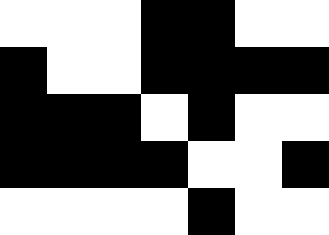[["white", "white", "white", "black", "black", "white", "white"], ["black", "white", "white", "black", "black", "black", "black"], ["black", "black", "black", "white", "black", "white", "white"], ["black", "black", "black", "black", "white", "white", "black"], ["white", "white", "white", "white", "black", "white", "white"]]